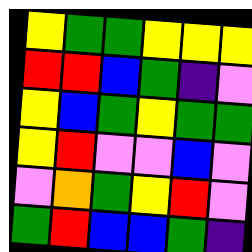[["yellow", "green", "green", "yellow", "yellow", "yellow"], ["red", "red", "blue", "green", "indigo", "violet"], ["yellow", "blue", "green", "yellow", "green", "green"], ["yellow", "red", "violet", "violet", "blue", "violet"], ["violet", "orange", "green", "yellow", "red", "violet"], ["green", "red", "blue", "blue", "green", "indigo"]]